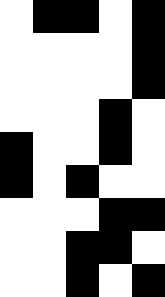[["white", "black", "black", "white", "black"], ["white", "white", "white", "white", "black"], ["white", "white", "white", "white", "black"], ["white", "white", "white", "black", "white"], ["black", "white", "white", "black", "white"], ["black", "white", "black", "white", "white"], ["white", "white", "white", "black", "black"], ["white", "white", "black", "black", "white"], ["white", "white", "black", "white", "black"]]